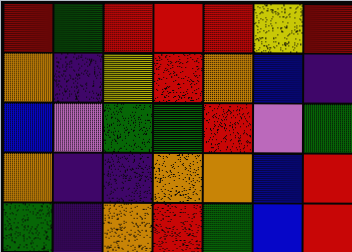[["red", "green", "red", "red", "red", "yellow", "red"], ["orange", "indigo", "yellow", "red", "orange", "blue", "indigo"], ["blue", "violet", "green", "green", "red", "violet", "green"], ["orange", "indigo", "indigo", "orange", "orange", "blue", "red"], ["green", "indigo", "orange", "red", "green", "blue", "red"]]